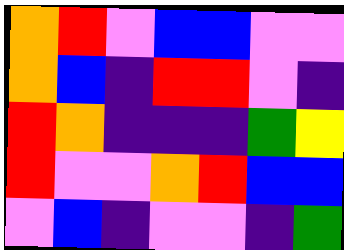[["orange", "red", "violet", "blue", "blue", "violet", "violet"], ["orange", "blue", "indigo", "red", "red", "violet", "indigo"], ["red", "orange", "indigo", "indigo", "indigo", "green", "yellow"], ["red", "violet", "violet", "orange", "red", "blue", "blue"], ["violet", "blue", "indigo", "violet", "violet", "indigo", "green"]]